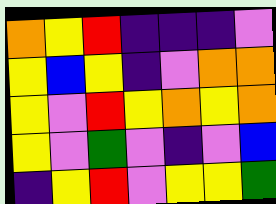[["orange", "yellow", "red", "indigo", "indigo", "indigo", "violet"], ["yellow", "blue", "yellow", "indigo", "violet", "orange", "orange"], ["yellow", "violet", "red", "yellow", "orange", "yellow", "orange"], ["yellow", "violet", "green", "violet", "indigo", "violet", "blue"], ["indigo", "yellow", "red", "violet", "yellow", "yellow", "green"]]